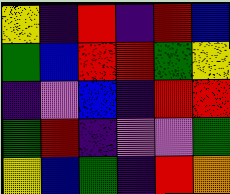[["yellow", "indigo", "red", "indigo", "red", "blue"], ["green", "blue", "red", "red", "green", "yellow"], ["indigo", "violet", "blue", "indigo", "red", "red"], ["green", "red", "indigo", "violet", "violet", "green"], ["yellow", "blue", "green", "indigo", "red", "orange"]]